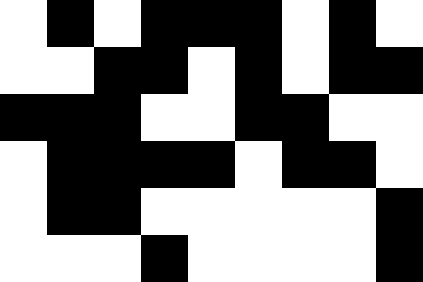[["white", "black", "white", "black", "black", "black", "white", "black", "white"], ["white", "white", "black", "black", "white", "black", "white", "black", "black"], ["black", "black", "black", "white", "white", "black", "black", "white", "white"], ["white", "black", "black", "black", "black", "white", "black", "black", "white"], ["white", "black", "black", "white", "white", "white", "white", "white", "black"], ["white", "white", "white", "black", "white", "white", "white", "white", "black"]]